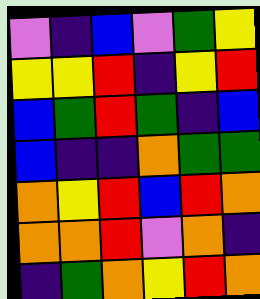[["violet", "indigo", "blue", "violet", "green", "yellow"], ["yellow", "yellow", "red", "indigo", "yellow", "red"], ["blue", "green", "red", "green", "indigo", "blue"], ["blue", "indigo", "indigo", "orange", "green", "green"], ["orange", "yellow", "red", "blue", "red", "orange"], ["orange", "orange", "red", "violet", "orange", "indigo"], ["indigo", "green", "orange", "yellow", "red", "orange"]]